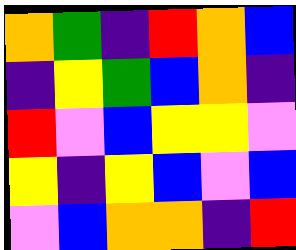[["orange", "green", "indigo", "red", "orange", "blue"], ["indigo", "yellow", "green", "blue", "orange", "indigo"], ["red", "violet", "blue", "yellow", "yellow", "violet"], ["yellow", "indigo", "yellow", "blue", "violet", "blue"], ["violet", "blue", "orange", "orange", "indigo", "red"]]